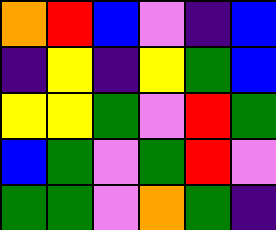[["orange", "red", "blue", "violet", "indigo", "blue"], ["indigo", "yellow", "indigo", "yellow", "green", "blue"], ["yellow", "yellow", "green", "violet", "red", "green"], ["blue", "green", "violet", "green", "red", "violet"], ["green", "green", "violet", "orange", "green", "indigo"]]